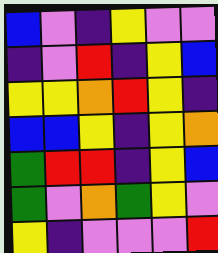[["blue", "violet", "indigo", "yellow", "violet", "violet"], ["indigo", "violet", "red", "indigo", "yellow", "blue"], ["yellow", "yellow", "orange", "red", "yellow", "indigo"], ["blue", "blue", "yellow", "indigo", "yellow", "orange"], ["green", "red", "red", "indigo", "yellow", "blue"], ["green", "violet", "orange", "green", "yellow", "violet"], ["yellow", "indigo", "violet", "violet", "violet", "red"]]